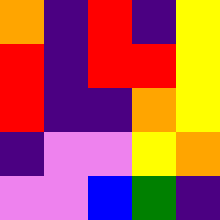[["orange", "indigo", "red", "indigo", "yellow"], ["red", "indigo", "red", "red", "yellow"], ["red", "indigo", "indigo", "orange", "yellow"], ["indigo", "violet", "violet", "yellow", "orange"], ["violet", "violet", "blue", "green", "indigo"]]